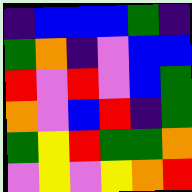[["indigo", "blue", "blue", "blue", "green", "indigo"], ["green", "orange", "indigo", "violet", "blue", "blue"], ["red", "violet", "red", "violet", "blue", "green"], ["orange", "violet", "blue", "red", "indigo", "green"], ["green", "yellow", "red", "green", "green", "orange"], ["violet", "yellow", "violet", "yellow", "orange", "red"]]